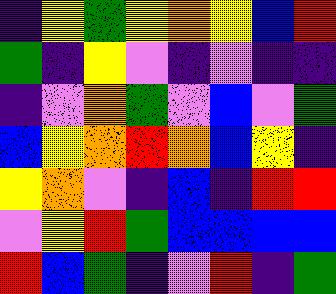[["indigo", "yellow", "green", "yellow", "orange", "yellow", "blue", "red"], ["green", "indigo", "yellow", "violet", "indigo", "violet", "indigo", "indigo"], ["indigo", "violet", "orange", "green", "violet", "blue", "violet", "green"], ["blue", "yellow", "orange", "red", "orange", "blue", "yellow", "indigo"], ["yellow", "orange", "violet", "indigo", "blue", "indigo", "red", "red"], ["violet", "yellow", "red", "green", "blue", "blue", "blue", "blue"], ["red", "blue", "green", "indigo", "violet", "red", "indigo", "green"]]